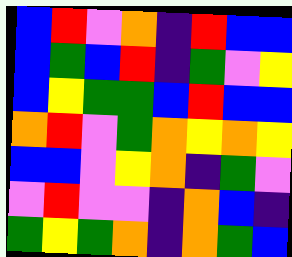[["blue", "red", "violet", "orange", "indigo", "red", "blue", "blue"], ["blue", "green", "blue", "red", "indigo", "green", "violet", "yellow"], ["blue", "yellow", "green", "green", "blue", "red", "blue", "blue"], ["orange", "red", "violet", "green", "orange", "yellow", "orange", "yellow"], ["blue", "blue", "violet", "yellow", "orange", "indigo", "green", "violet"], ["violet", "red", "violet", "violet", "indigo", "orange", "blue", "indigo"], ["green", "yellow", "green", "orange", "indigo", "orange", "green", "blue"]]